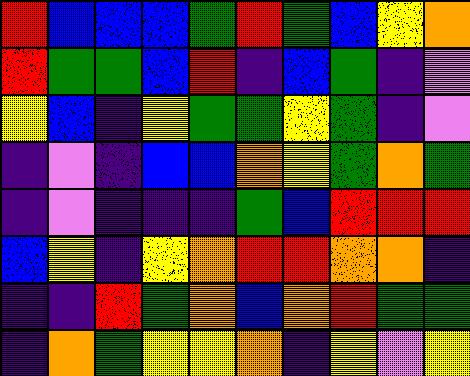[["red", "blue", "blue", "blue", "green", "red", "green", "blue", "yellow", "orange"], ["red", "green", "green", "blue", "red", "indigo", "blue", "green", "indigo", "violet"], ["yellow", "blue", "indigo", "yellow", "green", "green", "yellow", "green", "indigo", "violet"], ["indigo", "violet", "indigo", "blue", "blue", "orange", "yellow", "green", "orange", "green"], ["indigo", "violet", "indigo", "indigo", "indigo", "green", "blue", "red", "red", "red"], ["blue", "yellow", "indigo", "yellow", "orange", "red", "red", "orange", "orange", "indigo"], ["indigo", "indigo", "red", "green", "orange", "blue", "orange", "red", "green", "green"], ["indigo", "orange", "green", "yellow", "yellow", "orange", "indigo", "yellow", "violet", "yellow"]]